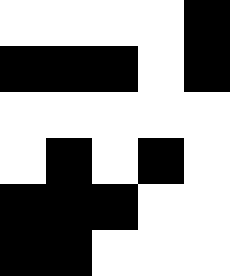[["white", "white", "white", "white", "black"], ["black", "black", "black", "white", "black"], ["white", "white", "white", "white", "white"], ["white", "black", "white", "black", "white"], ["black", "black", "black", "white", "white"], ["black", "black", "white", "white", "white"]]